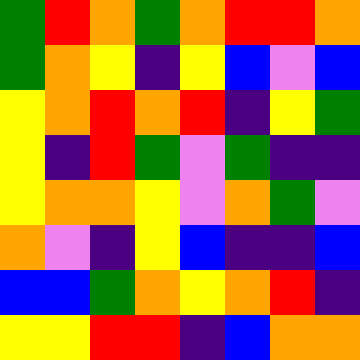[["green", "red", "orange", "green", "orange", "red", "red", "orange"], ["green", "orange", "yellow", "indigo", "yellow", "blue", "violet", "blue"], ["yellow", "orange", "red", "orange", "red", "indigo", "yellow", "green"], ["yellow", "indigo", "red", "green", "violet", "green", "indigo", "indigo"], ["yellow", "orange", "orange", "yellow", "violet", "orange", "green", "violet"], ["orange", "violet", "indigo", "yellow", "blue", "indigo", "indigo", "blue"], ["blue", "blue", "green", "orange", "yellow", "orange", "red", "indigo"], ["yellow", "yellow", "red", "red", "indigo", "blue", "orange", "orange"]]